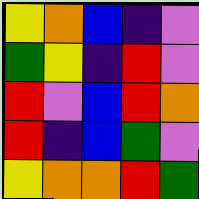[["yellow", "orange", "blue", "indigo", "violet"], ["green", "yellow", "indigo", "red", "violet"], ["red", "violet", "blue", "red", "orange"], ["red", "indigo", "blue", "green", "violet"], ["yellow", "orange", "orange", "red", "green"]]